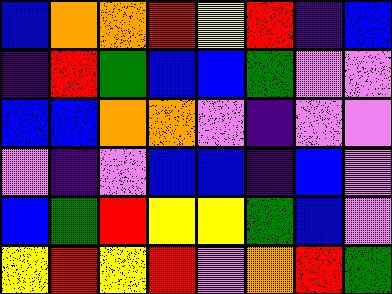[["blue", "orange", "orange", "red", "yellow", "red", "indigo", "blue"], ["indigo", "red", "green", "blue", "blue", "green", "violet", "violet"], ["blue", "blue", "orange", "orange", "violet", "indigo", "violet", "violet"], ["violet", "indigo", "violet", "blue", "blue", "indigo", "blue", "violet"], ["blue", "green", "red", "yellow", "yellow", "green", "blue", "violet"], ["yellow", "red", "yellow", "red", "violet", "orange", "red", "green"]]